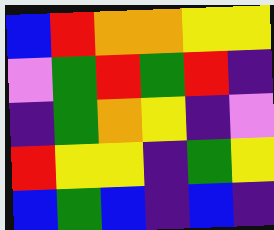[["blue", "red", "orange", "orange", "yellow", "yellow"], ["violet", "green", "red", "green", "red", "indigo"], ["indigo", "green", "orange", "yellow", "indigo", "violet"], ["red", "yellow", "yellow", "indigo", "green", "yellow"], ["blue", "green", "blue", "indigo", "blue", "indigo"]]